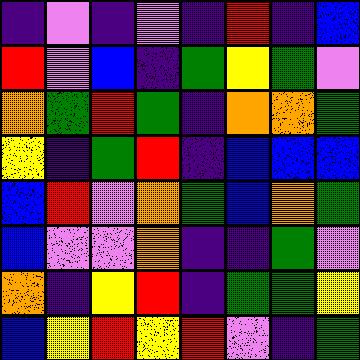[["indigo", "violet", "indigo", "violet", "indigo", "red", "indigo", "blue"], ["red", "violet", "blue", "indigo", "green", "yellow", "green", "violet"], ["orange", "green", "red", "green", "indigo", "orange", "orange", "green"], ["yellow", "indigo", "green", "red", "indigo", "blue", "blue", "blue"], ["blue", "red", "violet", "orange", "green", "blue", "orange", "green"], ["blue", "violet", "violet", "orange", "indigo", "indigo", "green", "violet"], ["orange", "indigo", "yellow", "red", "indigo", "green", "green", "yellow"], ["blue", "yellow", "red", "yellow", "red", "violet", "indigo", "green"]]